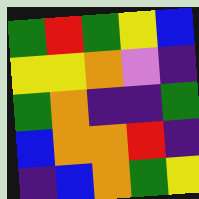[["green", "red", "green", "yellow", "blue"], ["yellow", "yellow", "orange", "violet", "indigo"], ["green", "orange", "indigo", "indigo", "green"], ["blue", "orange", "orange", "red", "indigo"], ["indigo", "blue", "orange", "green", "yellow"]]